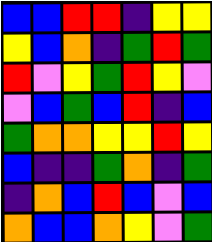[["blue", "blue", "red", "red", "indigo", "yellow", "yellow"], ["yellow", "blue", "orange", "indigo", "green", "red", "green"], ["red", "violet", "yellow", "green", "red", "yellow", "violet"], ["violet", "blue", "green", "blue", "red", "indigo", "blue"], ["green", "orange", "orange", "yellow", "yellow", "red", "yellow"], ["blue", "indigo", "indigo", "green", "orange", "indigo", "green"], ["indigo", "orange", "blue", "red", "blue", "violet", "blue"], ["orange", "blue", "blue", "orange", "yellow", "violet", "green"]]